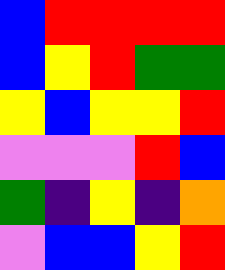[["blue", "red", "red", "red", "red"], ["blue", "yellow", "red", "green", "green"], ["yellow", "blue", "yellow", "yellow", "red"], ["violet", "violet", "violet", "red", "blue"], ["green", "indigo", "yellow", "indigo", "orange"], ["violet", "blue", "blue", "yellow", "red"]]